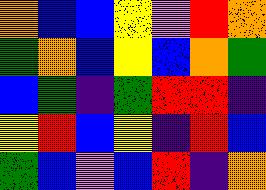[["orange", "blue", "blue", "yellow", "violet", "red", "orange"], ["green", "orange", "blue", "yellow", "blue", "orange", "green"], ["blue", "green", "indigo", "green", "red", "red", "indigo"], ["yellow", "red", "blue", "yellow", "indigo", "red", "blue"], ["green", "blue", "violet", "blue", "red", "indigo", "orange"]]